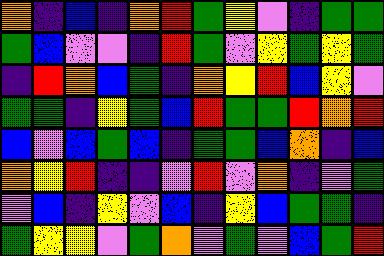[["orange", "indigo", "blue", "indigo", "orange", "red", "green", "yellow", "violet", "indigo", "green", "green"], ["green", "blue", "violet", "violet", "indigo", "red", "green", "violet", "yellow", "green", "yellow", "green"], ["indigo", "red", "orange", "blue", "green", "indigo", "orange", "yellow", "red", "blue", "yellow", "violet"], ["green", "green", "indigo", "yellow", "green", "blue", "red", "green", "green", "red", "orange", "red"], ["blue", "violet", "blue", "green", "blue", "indigo", "green", "green", "blue", "orange", "indigo", "blue"], ["orange", "yellow", "red", "indigo", "indigo", "violet", "red", "violet", "orange", "indigo", "violet", "green"], ["violet", "blue", "indigo", "yellow", "violet", "blue", "indigo", "yellow", "blue", "green", "green", "indigo"], ["green", "yellow", "yellow", "violet", "green", "orange", "violet", "green", "violet", "blue", "green", "red"]]